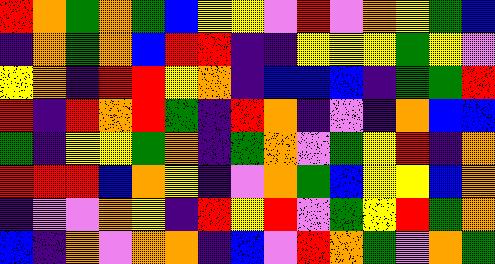[["red", "orange", "green", "orange", "green", "blue", "yellow", "yellow", "violet", "red", "violet", "orange", "yellow", "green", "blue"], ["indigo", "orange", "green", "orange", "blue", "red", "red", "indigo", "indigo", "yellow", "yellow", "yellow", "green", "yellow", "violet"], ["yellow", "orange", "indigo", "red", "red", "yellow", "orange", "indigo", "blue", "blue", "blue", "indigo", "green", "green", "red"], ["red", "indigo", "red", "orange", "red", "green", "indigo", "red", "orange", "indigo", "violet", "indigo", "orange", "blue", "blue"], ["green", "indigo", "yellow", "yellow", "green", "orange", "indigo", "green", "orange", "violet", "green", "yellow", "red", "indigo", "orange"], ["red", "red", "red", "blue", "orange", "yellow", "indigo", "violet", "orange", "green", "blue", "yellow", "yellow", "blue", "orange"], ["indigo", "violet", "violet", "orange", "yellow", "indigo", "red", "yellow", "red", "violet", "green", "yellow", "red", "green", "orange"], ["blue", "indigo", "orange", "violet", "orange", "orange", "indigo", "blue", "violet", "red", "orange", "green", "violet", "orange", "green"]]